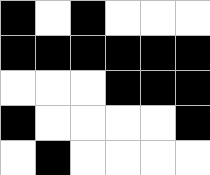[["black", "white", "black", "white", "white", "white"], ["black", "black", "black", "black", "black", "black"], ["white", "white", "white", "black", "black", "black"], ["black", "white", "white", "white", "white", "black"], ["white", "black", "white", "white", "white", "white"]]